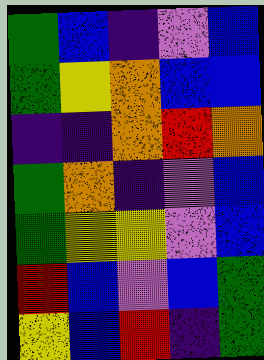[["green", "blue", "indigo", "violet", "blue"], ["green", "yellow", "orange", "blue", "blue"], ["indigo", "indigo", "orange", "red", "orange"], ["green", "orange", "indigo", "violet", "blue"], ["green", "yellow", "yellow", "violet", "blue"], ["red", "blue", "violet", "blue", "green"], ["yellow", "blue", "red", "indigo", "green"]]